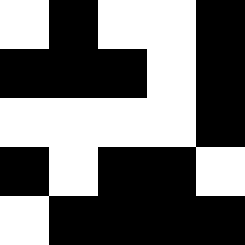[["white", "black", "white", "white", "black"], ["black", "black", "black", "white", "black"], ["white", "white", "white", "white", "black"], ["black", "white", "black", "black", "white"], ["white", "black", "black", "black", "black"]]